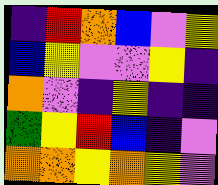[["indigo", "red", "orange", "blue", "violet", "yellow"], ["blue", "yellow", "violet", "violet", "yellow", "indigo"], ["orange", "violet", "indigo", "yellow", "indigo", "indigo"], ["green", "yellow", "red", "blue", "indigo", "violet"], ["orange", "orange", "yellow", "orange", "yellow", "violet"]]